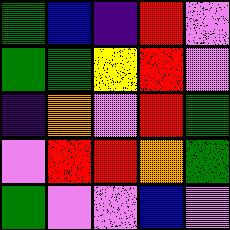[["green", "blue", "indigo", "red", "violet"], ["green", "green", "yellow", "red", "violet"], ["indigo", "orange", "violet", "red", "green"], ["violet", "red", "red", "orange", "green"], ["green", "violet", "violet", "blue", "violet"]]